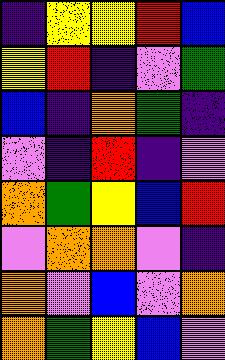[["indigo", "yellow", "yellow", "red", "blue"], ["yellow", "red", "indigo", "violet", "green"], ["blue", "indigo", "orange", "green", "indigo"], ["violet", "indigo", "red", "indigo", "violet"], ["orange", "green", "yellow", "blue", "red"], ["violet", "orange", "orange", "violet", "indigo"], ["orange", "violet", "blue", "violet", "orange"], ["orange", "green", "yellow", "blue", "violet"]]